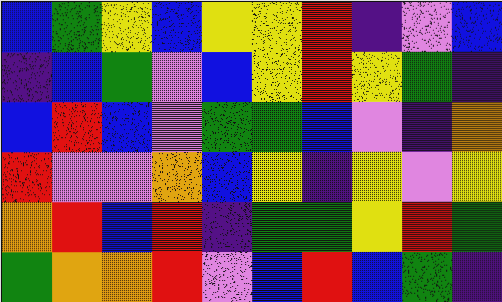[["blue", "green", "yellow", "blue", "yellow", "yellow", "red", "indigo", "violet", "blue"], ["indigo", "blue", "green", "violet", "blue", "yellow", "red", "yellow", "green", "indigo"], ["blue", "red", "blue", "violet", "green", "green", "blue", "violet", "indigo", "orange"], ["red", "violet", "violet", "orange", "blue", "yellow", "indigo", "yellow", "violet", "yellow"], ["orange", "red", "blue", "red", "indigo", "green", "green", "yellow", "red", "green"], ["green", "orange", "orange", "red", "violet", "blue", "red", "blue", "green", "indigo"]]